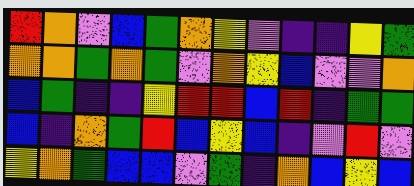[["red", "orange", "violet", "blue", "green", "orange", "yellow", "violet", "indigo", "indigo", "yellow", "green"], ["orange", "orange", "green", "orange", "green", "violet", "orange", "yellow", "blue", "violet", "violet", "orange"], ["blue", "green", "indigo", "indigo", "yellow", "red", "red", "blue", "red", "indigo", "green", "green"], ["blue", "indigo", "orange", "green", "red", "blue", "yellow", "blue", "indigo", "violet", "red", "violet"], ["yellow", "orange", "green", "blue", "blue", "violet", "green", "indigo", "orange", "blue", "yellow", "blue"]]